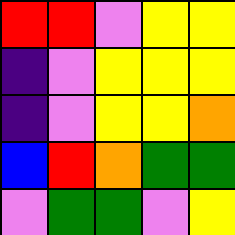[["red", "red", "violet", "yellow", "yellow"], ["indigo", "violet", "yellow", "yellow", "yellow"], ["indigo", "violet", "yellow", "yellow", "orange"], ["blue", "red", "orange", "green", "green"], ["violet", "green", "green", "violet", "yellow"]]